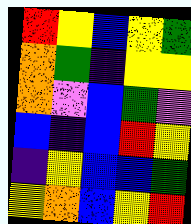[["red", "yellow", "blue", "yellow", "green"], ["orange", "green", "indigo", "yellow", "yellow"], ["orange", "violet", "blue", "green", "violet"], ["blue", "indigo", "blue", "red", "yellow"], ["indigo", "yellow", "blue", "blue", "green"], ["yellow", "orange", "blue", "yellow", "red"]]